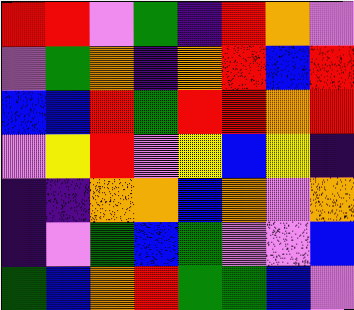[["red", "red", "violet", "green", "indigo", "red", "orange", "violet"], ["violet", "green", "orange", "indigo", "orange", "red", "blue", "red"], ["blue", "blue", "red", "green", "red", "red", "orange", "red"], ["violet", "yellow", "red", "violet", "yellow", "blue", "yellow", "indigo"], ["indigo", "indigo", "orange", "orange", "blue", "orange", "violet", "orange"], ["indigo", "violet", "green", "blue", "green", "violet", "violet", "blue"], ["green", "blue", "orange", "red", "green", "green", "blue", "violet"]]